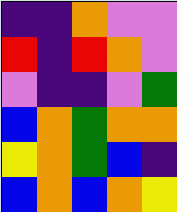[["indigo", "indigo", "orange", "violet", "violet"], ["red", "indigo", "red", "orange", "violet"], ["violet", "indigo", "indigo", "violet", "green"], ["blue", "orange", "green", "orange", "orange"], ["yellow", "orange", "green", "blue", "indigo"], ["blue", "orange", "blue", "orange", "yellow"]]